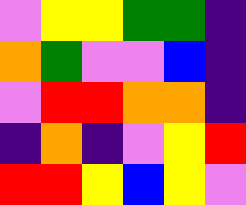[["violet", "yellow", "yellow", "green", "green", "indigo"], ["orange", "green", "violet", "violet", "blue", "indigo"], ["violet", "red", "red", "orange", "orange", "indigo"], ["indigo", "orange", "indigo", "violet", "yellow", "red"], ["red", "red", "yellow", "blue", "yellow", "violet"]]